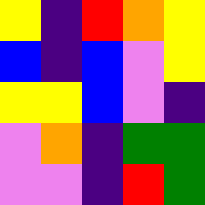[["yellow", "indigo", "red", "orange", "yellow"], ["blue", "indigo", "blue", "violet", "yellow"], ["yellow", "yellow", "blue", "violet", "indigo"], ["violet", "orange", "indigo", "green", "green"], ["violet", "violet", "indigo", "red", "green"]]